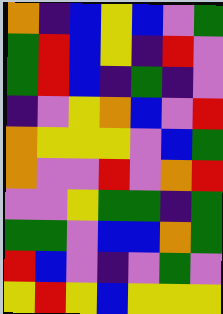[["orange", "indigo", "blue", "yellow", "blue", "violet", "green"], ["green", "red", "blue", "yellow", "indigo", "red", "violet"], ["green", "red", "blue", "indigo", "green", "indigo", "violet"], ["indigo", "violet", "yellow", "orange", "blue", "violet", "red"], ["orange", "yellow", "yellow", "yellow", "violet", "blue", "green"], ["orange", "violet", "violet", "red", "violet", "orange", "red"], ["violet", "violet", "yellow", "green", "green", "indigo", "green"], ["green", "green", "violet", "blue", "blue", "orange", "green"], ["red", "blue", "violet", "indigo", "violet", "green", "violet"], ["yellow", "red", "yellow", "blue", "yellow", "yellow", "yellow"]]